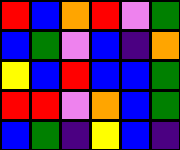[["red", "blue", "orange", "red", "violet", "green"], ["blue", "green", "violet", "blue", "indigo", "orange"], ["yellow", "blue", "red", "blue", "blue", "green"], ["red", "red", "violet", "orange", "blue", "green"], ["blue", "green", "indigo", "yellow", "blue", "indigo"]]